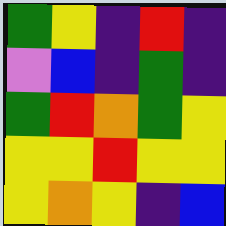[["green", "yellow", "indigo", "red", "indigo"], ["violet", "blue", "indigo", "green", "indigo"], ["green", "red", "orange", "green", "yellow"], ["yellow", "yellow", "red", "yellow", "yellow"], ["yellow", "orange", "yellow", "indigo", "blue"]]